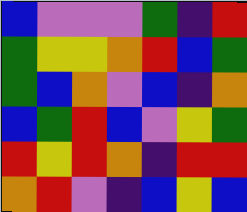[["blue", "violet", "violet", "violet", "green", "indigo", "red"], ["green", "yellow", "yellow", "orange", "red", "blue", "green"], ["green", "blue", "orange", "violet", "blue", "indigo", "orange"], ["blue", "green", "red", "blue", "violet", "yellow", "green"], ["red", "yellow", "red", "orange", "indigo", "red", "red"], ["orange", "red", "violet", "indigo", "blue", "yellow", "blue"]]